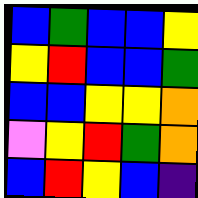[["blue", "green", "blue", "blue", "yellow"], ["yellow", "red", "blue", "blue", "green"], ["blue", "blue", "yellow", "yellow", "orange"], ["violet", "yellow", "red", "green", "orange"], ["blue", "red", "yellow", "blue", "indigo"]]